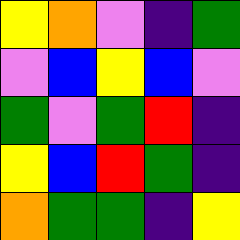[["yellow", "orange", "violet", "indigo", "green"], ["violet", "blue", "yellow", "blue", "violet"], ["green", "violet", "green", "red", "indigo"], ["yellow", "blue", "red", "green", "indigo"], ["orange", "green", "green", "indigo", "yellow"]]